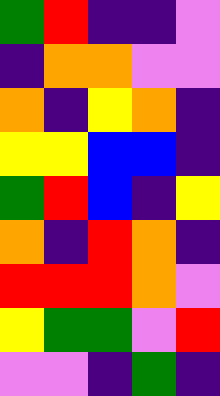[["green", "red", "indigo", "indigo", "violet"], ["indigo", "orange", "orange", "violet", "violet"], ["orange", "indigo", "yellow", "orange", "indigo"], ["yellow", "yellow", "blue", "blue", "indigo"], ["green", "red", "blue", "indigo", "yellow"], ["orange", "indigo", "red", "orange", "indigo"], ["red", "red", "red", "orange", "violet"], ["yellow", "green", "green", "violet", "red"], ["violet", "violet", "indigo", "green", "indigo"]]